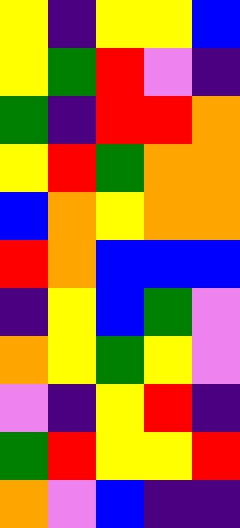[["yellow", "indigo", "yellow", "yellow", "blue"], ["yellow", "green", "red", "violet", "indigo"], ["green", "indigo", "red", "red", "orange"], ["yellow", "red", "green", "orange", "orange"], ["blue", "orange", "yellow", "orange", "orange"], ["red", "orange", "blue", "blue", "blue"], ["indigo", "yellow", "blue", "green", "violet"], ["orange", "yellow", "green", "yellow", "violet"], ["violet", "indigo", "yellow", "red", "indigo"], ["green", "red", "yellow", "yellow", "red"], ["orange", "violet", "blue", "indigo", "indigo"]]